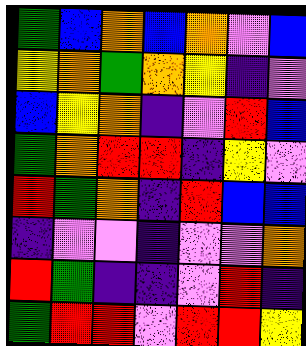[["green", "blue", "orange", "blue", "orange", "violet", "blue"], ["yellow", "orange", "green", "orange", "yellow", "indigo", "violet"], ["blue", "yellow", "orange", "indigo", "violet", "red", "blue"], ["green", "orange", "red", "red", "indigo", "yellow", "violet"], ["red", "green", "orange", "indigo", "red", "blue", "blue"], ["indigo", "violet", "violet", "indigo", "violet", "violet", "orange"], ["red", "green", "indigo", "indigo", "violet", "red", "indigo"], ["green", "red", "red", "violet", "red", "red", "yellow"]]